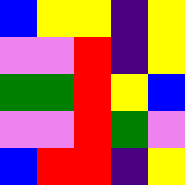[["blue", "yellow", "yellow", "indigo", "yellow"], ["violet", "violet", "red", "indigo", "yellow"], ["green", "green", "red", "yellow", "blue"], ["violet", "violet", "red", "green", "violet"], ["blue", "red", "red", "indigo", "yellow"]]